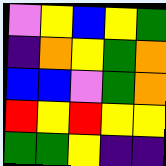[["violet", "yellow", "blue", "yellow", "green"], ["indigo", "orange", "yellow", "green", "orange"], ["blue", "blue", "violet", "green", "orange"], ["red", "yellow", "red", "yellow", "yellow"], ["green", "green", "yellow", "indigo", "indigo"]]